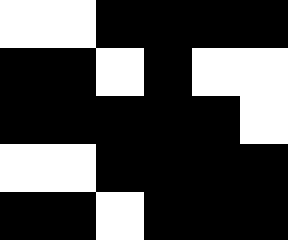[["white", "white", "black", "black", "black", "black"], ["black", "black", "white", "black", "white", "white"], ["black", "black", "black", "black", "black", "white"], ["white", "white", "black", "black", "black", "black"], ["black", "black", "white", "black", "black", "black"]]